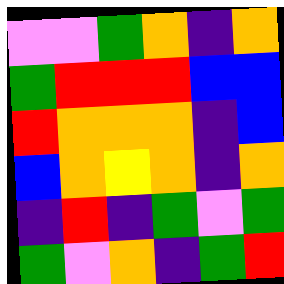[["violet", "violet", "green", "orange", "indigo", "orange"], ["green", "red", "red", "red", "blue", "blue"], ["red", "orange", "orange", "orange", "indigo", "blue"], ["blue", "orange", "yellow", "orange", "indigo", "orange"], ["indigo", "red", "indigo", "green", "violet", "green"], ["green", "violet", "orange", "indigo", "green", "red"]]